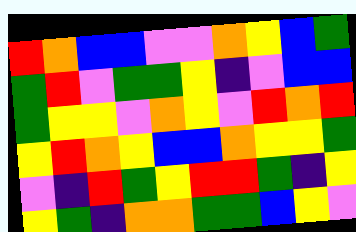[["red", "orange", "blue", "blue", "violet", "violet", "orange", "yellow", "blue", "green"], ["green", "red", "violet", "green", "green", "yellow", "indigo", "violet", "blue", "blue"], ["green", "yellow", "yellow", "violet", "orange", "yellow", "violet", "red", "orange", "red"], ["yellow", "red", "orange", "yellow", "blue", "blue", "orange", "yellow", "yellow", "green"], ["violet", "indigo", "red", "green", "yellow", "red", "red", "green", "indigo", "yellow"], ["yellow", "green", "indigo", "orange", "orange", "green", "green", "blue", "yellow", "violet"]]